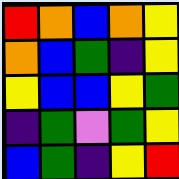[["red", "orange", "blue", "orange", "yellow"], ["orange", "blue", "green", "indigo", "yellow"], ["yellow", "blue", "blue", "yellow", "green"], ["indigo", "green", "violet", "green", "yellow"], ["blue", "green", "indigo", "yellow", "red"]]